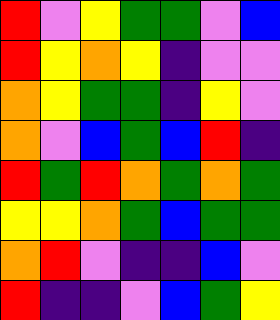[["red", "violet", "yellow", "green", "green", "violet", "blue"], ["red", "yellow", "orange", "yellow", "indigo", "violet", "violet"], ["orange", "yellow", "green", "green", "indigo", "yellow", "violet"], ["orange", "violet", "blue", "green", "blue", "red", "indigo"], ["red", "green", "red", "orange", "green", "orange", "green"], ["yellow", "yellow", "orange", "green", "blue", "green", "green"], ["orange", "red", "violet", "indigo", "indigo", "blue", "violet"], ["red", "indigo", "indigo", "violet", "blue", "green", "yellow"]]